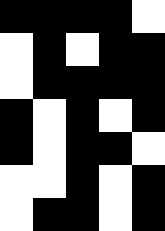[["black", "black", "black", "black", "white"], ["white", "black", "white", "black", "black"], ["white", "black", "black", "black", "black"], ["black", "white", "black", "white", "black"], ["black", "white", "black", "black", "white"], ["white", "white", "black", "white", "black"], ["white", "black", "black", "white", "black"]]